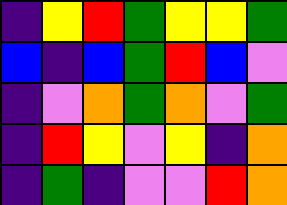[["indigo", "yellow", "red", "green", "yellow", "yellow", "green"], ["blue", "indigo", "blue", "green", "red", "blue", "violet"], ["indigo", "violet", "orange", "green", "orange", "violet", "green"], ["indigo", "red", "yellow", "violet", "yellow", "indigo", "orange"], ["indigo", "green", "indigo", "violet", "violet", "red", "orange"]]